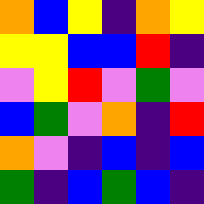[["orange", "blue", "yellow", "indigo", "orange", "yellow"], ["yellow", "yellow", "blue", "blue", "red", "indigo"], ["violet", "yellow", "red", "violet", "green", "violet"], ["blue", "green", "violet", "orange", "indigo", "red"], ["orange", "violet", "indigo", "blue", "indigo", "blue"], ["green", "indigo", "blue", "green", "blue", "indigo"]]